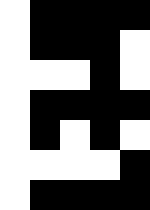[["white", "black", "black", "black", "black"], ["white", "black", "black", "black", "white"], ["white", "white", "white", "black", "white"], ["white", "black", "black", "black", "black"], ["white", "black", "white", "black", "white"], ["white", "white", "white", "white", "black"], ["white", "black", "black", "black", "black"]]